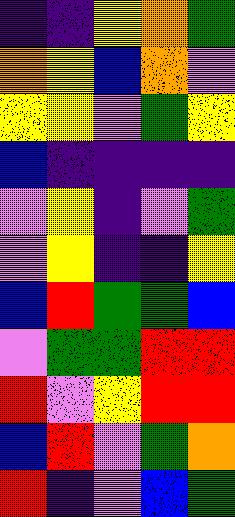[["indigo", "indigo", "yellow", "orange", "green"], ["orange", "yellow", "blue", "orange", "violet"], ["yellow", "yellow", "violet", "green", "yellow"], ["blue", "indigo", "indigo", "indigo", "indigo"], ["violet", "yellow", "indigo", "violet", "green"], ["violet", "yellow", "indigo", "indigo", "yellow"], ["blue", "red", "green", "green", "blue"], ["violet", "green", "green", "red", "red"], ["red", "violet", "yellow", "red", "red"], ["blue", "red", "violet", "green", "orange"], ["red", "indigo", "violet", "blue", "green"]]